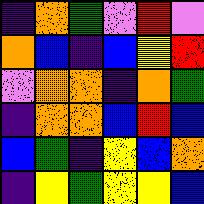[["indigo", "orange", "green", "violet", "red", "violet"], ["orange", "blue", "indigo", "blue", "yellow", "red"], ["violet", "orange", "orange", "indigo", "orange", "green"], ["indigo", "orange", "orange", "blue", "red", "blue"], ["blue", "green", "indigo", "yellow", "blue", "orange"], ["indigo", "yellow", "green", "yellow", "yellow", "blue"]]